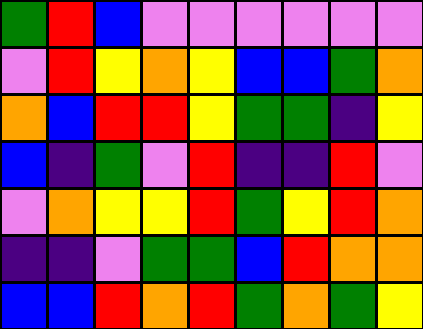[["green", "red", "blue", "violet", "violet", "violet", "violet", "violet", "violet"], ["violet", "red", "yellow", "orange", "yellow", "blue", "blue", "green", "orange"], ["orange", "blue", "red", "red", "yellow", "green", "green", "indigo", "yellow"], ["blue", "indigo", "green", "violet", "red", "indigo", "indigo", "red", "violet"], ["violet", "orange", "yellow", "yellow", "red", "green", "yellow", "red", "orange"], ["indigo", "indigo", "violet", "green", "green", "blue", "red", "orange", "orange"], ["blue", "blue", "red", "orange", "red", "green", "orange", "green", "yellow"]]